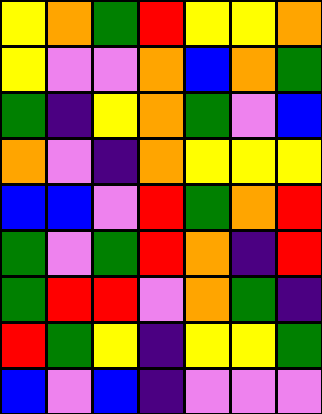[["yellow", "orange", "green", "red", "yellow", "yellow", "orange"], ["yellow", "violet", "violet", "orange", "blue", "orange", "green"], ["green", "indigo", "yellow", "orange", "green", "violet", "blue"], ["orange", "violet", "indigo", "orange", "yellow", "yellow", "yellow"], ["blue", "blue", "violet", "red", "green", "orange", "red"], ["green", "violet", "green", "red", "orange", "indigo", "red"], ["green", "red", "red", "violet", "orange", "green", "indigo"], ["red", "green", "yellow", "indigo", "yellow", "yellow", "green"], ["blue", "violet", "blue", "indigo", "violet", "violet", "violet"]]